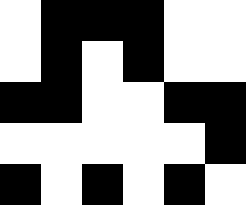[["white", "black", "black", "black", "white", "white"], ["white", "black", "white", "black", "white", "white"], ["black", "black", "white", "white", "black", "black"], ["white", "white", "white", "white", "white", "black"], ["black", "white", "black", "white", "black", "white"]]